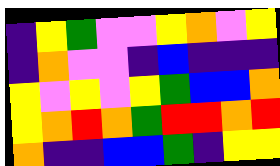[["indigo", "yellow", "green", "violet", "violet", "yellow", "orange", "violet", "yellow"], ["indigo", "orange", "violet", "violet", "indigo", "blue", "indigo", "indigo", "indigo"], ["yellow", "violet", "yellow", "violet", "yellow", "green", "blue", "blue", "orange"], ["yellow", "orange", "red", "orange", "green", "red", "red", "orange", "red"], ["orange", "indigo", "indigo", "blue", "blue", "green", "indigo", "yellow", "yellow"]]